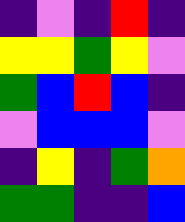[["indigo", "violet", "indigo", "red", "indigo"], ["yellow", "yellow", "green", "yellow", "violet"], ["green", "blue", "red", "blue", "indigo"], ["violet", "blue", "blue", "blue", "violet"], ["indigo", "yellow", "indigo", "green", "orange"], ["green", "green", "indigo", "indigo", "blue"]]